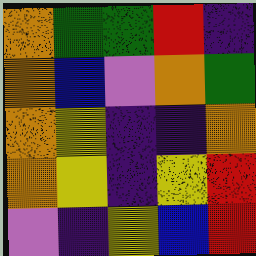[["orange", "green", "green", "red", "indigo"], ["orange", "blue", "violet", "orange", "green"], ["orange", "yellow", "indigo", "indigo", "orange"], ["orange", "yellow", "indigo", "yellow", "red"], ["violet", "indigo", "yellow", "blue", "red"]]